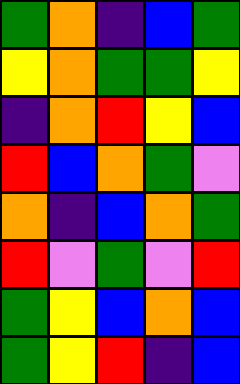[["green", "orange", "indigo", "blue", "green"], ["yellow", "orange", "green", "green", "yellow"], ["indigo", "orange", "red", "yellow", "blue"], ["red", "blue", "orange", "green", "violet"], ["orange", "indigo", "blue", "orange", "green"], ["red", "violet", "green", "violet", "red"], ["green", "yellow", "blue", "orange", "blue"], ["green", "yellow", "red", "indigo", "blue"]]